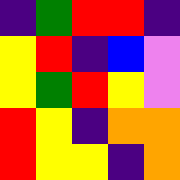[["indigo", "green", "red", "red", "indigo"], ["yellow", "red", "indigo", "blue", "violet"], ["yellow", "green", "red", "yellow", "violet"], ["red", "yellow", "indigo", "orange", "orange"], ["red", "yellow", "yellow", "indigo", "orange"]]